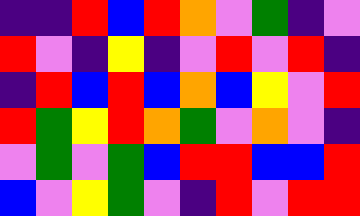[["indigo", "indigo", "red", "blue", "red", "orange", "violet", "green", "indigo", "violet"], ["red", "violet", "indigo", "yellow", "indigo", "violet", "red", "violet", "red", "indigo"], ["indigo", "red", "blue", "red", "blue", "orange", "blue", "yellow", "violet", "red"], ["red", "green", "yellow", "red", "orange", "green", "violet", "orange", "violet", "indigo"], ["violet", "green", "violet", "green", "blue", "red", "red", "blue", "blue", "red"], ["blue", "violet", "yellow", "green", "violet", "indigo", "red", "violet", "red", "red"]]